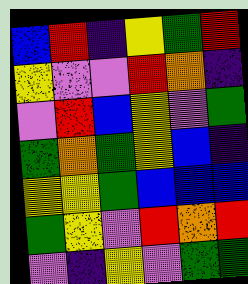[["blue", "red", "indigo", "yellow", "green", "red"], ["yellow", "violet", "violet", "red", "orange", "indigo"], ["violet", "red", "blue", "yellow", "violet", "green"], ["green", "orange", "green", "yellow", "blue", "indigo"], ["yellow", "yellow", "green", "blue", "blue", "blue"], ["green", "yellow", "violet", "red", "orange", "red"], ["violet", "indigo", "yellow", "violet", "green", "green"]]